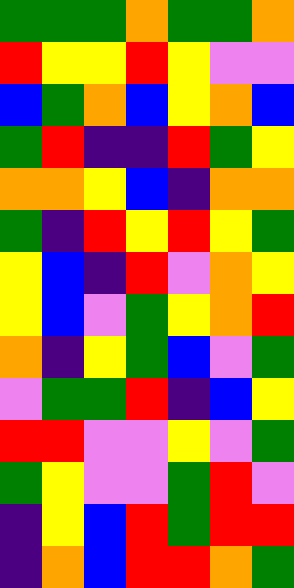[["green", "green", "green", "orange", "green", "green", "orange"], ["red", "yellow", "yellow", "red", "yellow", "violet", "violet"], ["blue", "green", "orange", "blue", "yellow", "orange", "blue"], ["green", "red", "indigo", "indigo", "red", "green", "yellow"], ["orange", "orange", "yellow", "blue", "indigo", "orange", "orange"], ["green", "indigo", "red", "yellow", "red", "yellow", "green"], ["yellow", "blue", "indigo", "red", "violet", "orange", "yellow"], ["yellow", "blue", "violet", "green", "yellow", "orange", "red"], ["orange", "indigo", "yellow", "green", "blue", "violet", "green"], ["violet", "green", "green", "red", "indigo", "blue", "yellow"], ["red", "red", "violet", "violet", "yellow", "violet", "green"], ["green", "yellow", "violet", "violet", "green", "red", "violet"], ["indigo", "yellow", "blue", "red", "green", "red", "red"], ["indigo", "orange", "blue", "red", "red", "orange", "green"]]